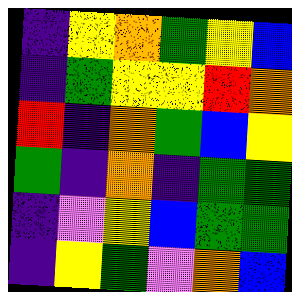[["indigo", "yellow", "orange", "green", "yellow", "blue"], ["indigo", "green", "yellow", "yellow", "red", "orange"], ["red", "indigo", "orange", "green", "blue", "yellow"], ["green", "indigo", "orange", "indigo", "green", "green"], ["indigo", "violet", "yellow", "blue", "green", "green"], ["indigo", "yellow", "green", "violet", "orange", "blue"]]